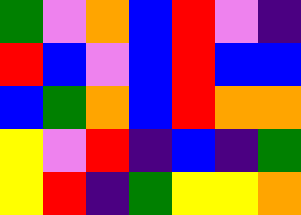[["green", "violet", "orange", "blue", "red", "violet", "indigo"], ["red", "blue", "violet", "blue", "red", "blue", "blue"], ["blue", "green", "orange", "blue", "red", "orange", "orange"], ["yellow", "violet", "red", "indigo", "blue", "indigo", "green"], ["yellow", "red", "indigo", "green", "yellow", "yellow", "orange"]]